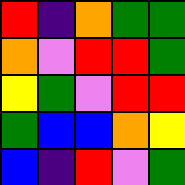[["red", "indigo", "orange", "green", "green"], ["orange", "violet", "red", "red", "green"], ["yellow", "green", "violet", "red", "red"], ["green", "blue", "blue", "orange", "yellow"], ["blue", "indigo", "red", "violet", "green"]]